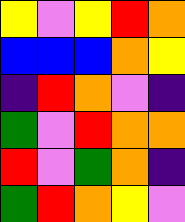[["yellow", "violet", "yellow", "red", "orange"], ["blue", "blue", "blue", "orange", "yellow"], ["indigo", "red", "orange", "violet", "indigo"], ["green", "violet", "red", "orange", "orange"], ["red", "violet", "green", "orange", "indigo"], ["green", "red", "orange", "yellow", "violet"]]